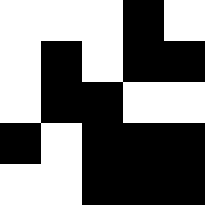[["white", "white", "white", "black", "white"], ["white", "black", "white", "black", "black"], ["white", "black", "black", "white", "white"], ["black", "white", "black", "black", "black"], ["white", "white", "black", "black", "black"]]